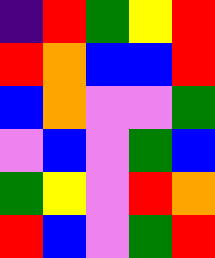[["indigo", "red", "green", "yellow", "red"], ["red", "orange", "blue", "blue", "red"], ["blue", "orange", "violet", "violet", "green"], ["violet", "blue", "violet", "green", "blue"], ["green", "yellow", "violet", "red", "orange"], ["red", "blue", "violet", "green", "red"]]